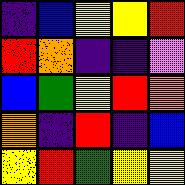[["indigo", "blue", "yellow", "yellow", "red"], ["red", "orange", "indigo", "indigo", "violet"], ["blue", "green", "yellow", "red", "orange"], ["orange", "indigo", "red", "indigo", "blue"], ["yellow", "red", "green", "yellow", "yellow"]]